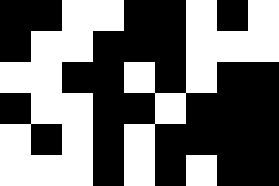[["black", "black", "white", "white", "black", "black", "white", "black", "white"], ["black", "white", "white", "black", "black", "black", "white", "white", "white"], ["white", "white", "black", "black", "white", "black", "white", "black", "black"], ["black", "white", "white", "black", "black", "white", "black", "black", "black"], ["white", "black", "white", "black", "white", "black", "black", "black", "black"], ["white", "white", "white", "black", "white", "black", "white", "black", "black"]]